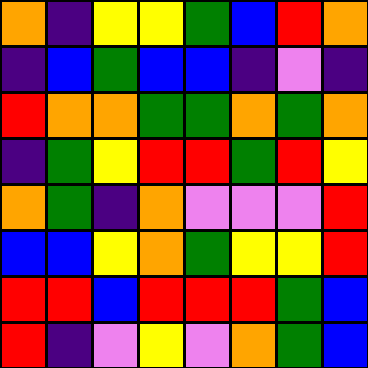[["orange", "indigo", "yellow", "yellow", "green", "blue", "red", "orange"], ["indigo", "blue", "green", "blue", "blue", "indigo", "violet", "indigo"], ["red", "orange", "orange", "green", "green", "orange", "green", "orange"], ["indigo", "green", "yellow", "red", "red", "green", "red", "yellow"], ["orange", "green", "indigo", "orange", "violet", "violet", "violet", "red"], ["blue", "blue", "yellow", "orange", "green", "yellow", "yellow", "red"], ["red", "red", "blue", "red", "red", "red", "green", "blue"], ["red", "indigo", "violet", "yellow", "violet", "orange", "green", "blue"]]